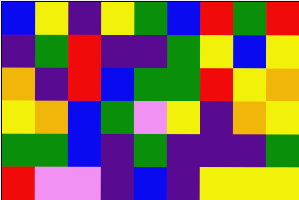[["blue", "yellow", "indigo", "yellow", "green", "blue", "red", "green", "red"], ["indigo", "green", "red", "indigo", "indigo", "green", "yellow", "blue", "yellow"], ["orange", "indigo", "red", "blue", "green", "green", "red", "yellow", "orange"], ["yellow", "orange", "blue", "green", "violet", "yellow", "indigo", "orange", "yellow"], ["green", "green", "blue", "indigo", "green", "indigo", "indigo", "indigo", "green"], ["red", "violet", "violet", "indigo", "blue", "indigo", "yellow", "yellow", "yellow"]]